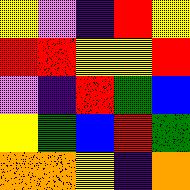[["yellow", "violet", "indigo", "red", "yellow"], ["red", "red", "yellow", "yellow", "red"], ["violet", "indigo", "red", "green", "blue"], ["yellow", "green", "blue", "red", "green"], ["orange", "orange", "yellow", "indigo", "orange"]]